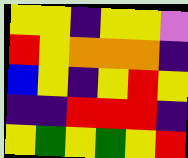[["yellow", "yellow", "indigo", "yellow", "yellow", "violet"], ["red", "yellow", "orange", "orange", "orange", "indigo"], ["blue", "yellow", "indigo", "yellow", "red", "yellow"], ["indigo", "indigo", "red", "red", "red", "indigo"], ["yellow", "green", "yellow", "green", "yellow", "red"]]